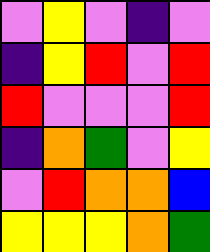[["violet", "yellow", "violet", "indigo", "violet"], ["indigo", "yellow", "red", "violet", "red"], ["red", "violet", "violet", "violet", "red"], ["indigo", "orange", "green", "violet", "yellow"], ["violet", "red", "orange", "orange", "blue"], ["yellow", "yellow", "yellow", "orange", "green"]]